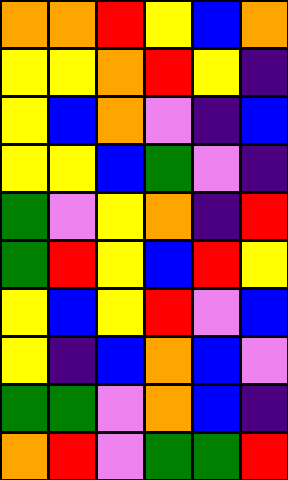[["orange", "orange", "red", "yellow", "blue", "orange"], ["yellow", "yellow", "orange", "red", "yellow", "indigo"], ["yellow", "blue", "orange", "violet", "indigo", "blue"], ["yellow", "yellow", "blue", "green", "violet", "indigo"], ["green", "violet", "yellow", "orange", "indigo", "red"], ["green", "red", "yellow", "blue", "red", "yellow"], ["yellow", "blue", "yellow", "red", "violet", "blue"], ["yellow", "indigo", "blue", "orange", "blue", "violet"], ["green", "green", "violet", "orange", "blue", "indigo"], ["orange", "red", "violet", "green", "green", "red"]]